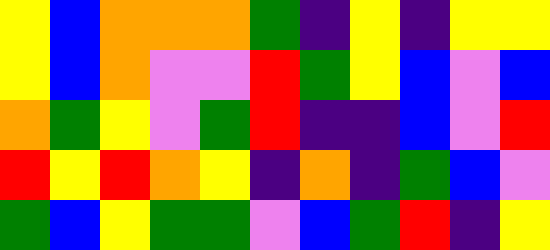[["yellow", "blue", "orange", "orange", "orange", "green", "indigo", "yellow", "indigo", "yellow", "yellow"], ["yellow", "blue", "orange", "violet", "violet", "red", "green", "yellow", "blue", "violet", "blue"], ["orange", "green", "yellow", "violet", "green", "red", "indigo", "indigo", "blue", "violet", "red"], ["red", "yellow", "red", "orange", "yellow", "indigo", "orange", "indigo", "green", "blue", "violet"], ["green", "blue", "yellow", "green", "green", "violet", "blue", "green", "red", "indigo", "yellow"]]